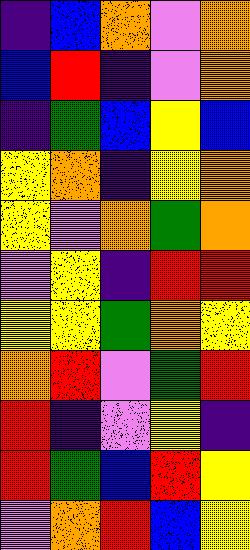[["indigo", "blue", "orange", "violet", "orange"], ["blue", "red", "indigo", "violet", "orange"], ["indigo", "green", "blue", "yellow", "blue"], ["yellow", "orange", "indigo", "yellow", "orange"], ["yellow", "violet", "orange", "green", "orange"], ["violet", "yellow", "indigo", "red", "red"], ["yellow", "yellow", "green", "orange", "yellow"], ["orange", "red", "violet", "green", "red"], ["red", "indigo", "violet", "yellow", "indigo"], ["red", "green", "blue", "red", "yellow"], ["violet", "orange", "red", "blue", "yellow"]]